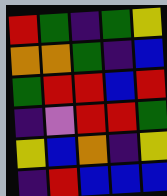[["red", "green", "indigo", "green", "yellow"], ["orange", "orange", "green", "indigo", "blue"], ["green", "red", "red", "blue", "red"], ["indigo", "violet", "red", "red", "green"], ["yellow", "blue", "orange", "indigo", "yellow"], ["indigo", "red", "blue", "blue", "blue"]]